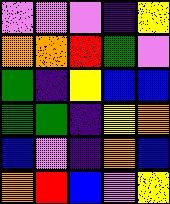[["violet", "violet", "violet", "indigo", "yellow"], ["orange", "orange", "red", "green", "violet"], ["green", "indigo", "yellow", "blue", "blue"], ["green", "green", "indigo", "yellow", "orange"], ["blue", "violet", "indigo", "orange", "blue"], ["orange", "red", "blue", "violet", "yellow"]]